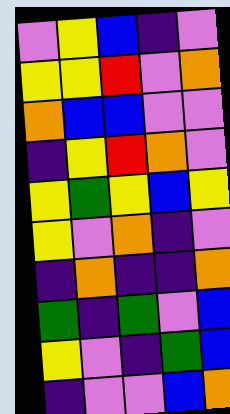[["violet", "yellow", "blue", "indigo", "violet"], ["yellow", "yellow", "red", "violet", "orange"], ["orange", "blue", "blue", "violet", "violet"], ["indigo", "yellow", "red", "orange", "violet"], ["yellow", "green", "yellow", "blue", "yellow"], ["yellow", "violet", "orange", "indigo", "violet"], ["indigo", "orange", "indigo", "indigo", "orange"], ["green", "indigo", "green", "violet", "blue"], ["yellow", "violet", "indigo", "green", "blue"], ["indigo", "violet", "violet", "blue", "orange"]]